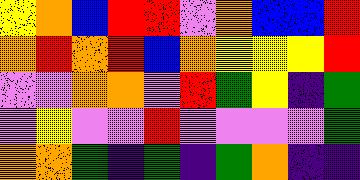[["yellow", "orange", "blue", "red", "red", "violet", "orange", "blue", "blue", "red"], ["orange", "red", "orange", "red", "blue", "orange", "yellow", "yellow", "yellow", "red"], ["violet", "violet", "orange", "orange", "violet", "red", "green", "yellow", "indigo", "green"], ["violet", "yellow", "violet", "violet", "red", "violet", "violet", "violet", "violet", "green"], ["orange", "orange", "green", "indigo", "green", "indigo", "green", "orange", "indigo", "indigo"]]